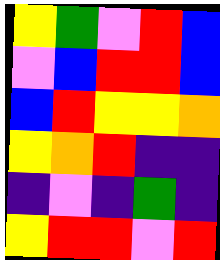[["yellow", "green", "violet", "red", "blue"], ["violet", "blue", "red", "red", "blue"], ["blue", "red", "yellow", "yellow", "orange"], ["yellow", "orange", "red", "indigo", "indigo"], ["indigo", "violet", "indigo", "green", "indigo"], ["yellow", "red", "red", "violet", "red"]]